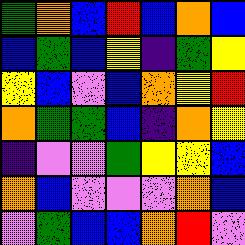[["green", "orange", "blue", "red", "blue", "orange", "blue"], ["blue", "green", "blue", "yellow", "indigo", "green", "yellow"], ["yellow", "blue", "violet", "blue", "orange", "yellow", "red"], ["orange", "green", "green", "blue", "indigo", "orange", "yellow"], ["indigo", "violet", "violet", "green", "yellow", "yellow", "blue"], ["orange", "blue", "violet", "violet", "violet", "orange", "blue"], ["violet", "green", "blue", "blue", "orange", "red", "violet"]]